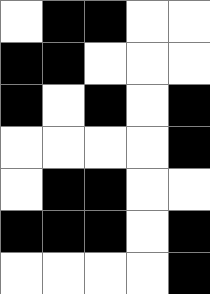[["white", "black", "black", "white", "white"], ["black", "black", "white", "white", "white"], ["black", "white", "black", "white", "black"], ["white", "white", "white", "white", "black"], ["white", "black", "black", "white", "white"], ["black", "black", "black", "white", "black"], ["white", "white", "white", "white", "black"]]